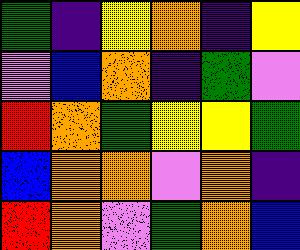[["green", "indigo", "yellow", "orange", "indigo", "yellow"], ["violet", "blue", "orange", "indigo", "green", "violet"], ["red", "orange", "green", "yellow", "yellow", "green"], ["blue", "orange", "orange", "violet", "orange", "indigo"], ["red", "orange", "violet", "green", "orange", "blue"]]